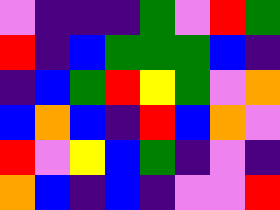[["violet", "indigo", "indigo", "indigo", "green", "violet", "red", "green"], ["red", "indigo", "blue", "green", "green", "green", "blue", "indigo"], ["indigo", "blue", "green", "red", "yellow", "green", "violet", "orange"], ["blue", "orange", "blue", "indigo", "red", "blue", "orange", "violet"], ["red", "violet", "yellow", "blue", "green", "indigo", "violet", "indigo"], ["orange", "blue", "indigo", "blue", "indigo", "violet", "violet", "red"]]